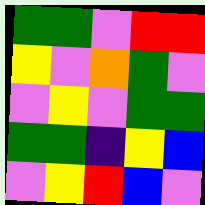[["green", "green", "violet", "red", "red"], ["yellow", "violet", "orange", "green", "violet"], ["violet", "yellow", "violet", "green", "green"], ["green", "green", "indigo", "yellow", "blue"], ["violet", "yellow", "red", "blue", "violet"]]